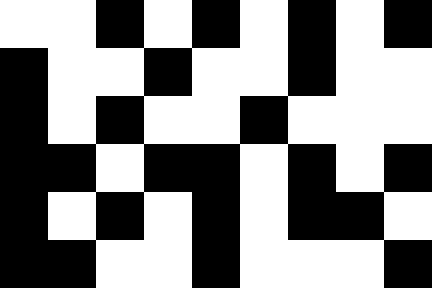[["white", "white", "black", "white", "black", "white", "black", "white", "black"], ["black", "white", "white", "black", "white", "white", "black", "white", "white"], ["black", "white", "black", "white", "white", "black", "white", "white", "white"], ["black", "black", "white", "black", "black", "white", "black", "white", "black"], ["black", "white", "black", "white", "black", "white", "black", "black", "white"], ["black", "black", "white", "white", "black", "white", "white", "white", "black"]]